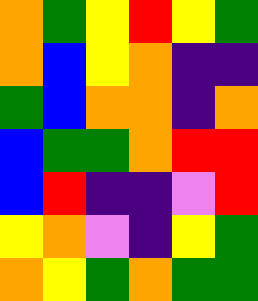[["orange", "green", "yellow", "red", "yellow", "green"], ["orange", "blue", "yellow", "orange", "indigo", "indigo"], ["green", "blue", "orange", "orange", "indigo", "orange"], ["blue", "green", "green", "orange", "red", "red"], ["blue", "red", "indigo", "indigo", "violet", "red"], ["yellow", "orange", "violet", "indigo", "yellow", "green"], ["orange", "yellow", "green", "orange", "green", "green"]]